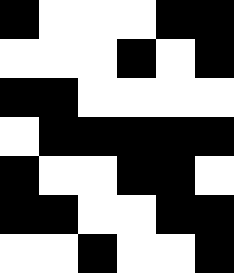[["black", "white", "white", "white", "black", "black"], ["white", "white", "white", "black", "white", "black"], ["black", "black", "white", "white", "white", "white"], ["white", "black", "black", "black", "black", "black"], ["black", "white", "white", "black", "black", "white"], ["black", "black", "white", "white", "black", "black"], ["white", "white", "black", "white", "white", "black"]]